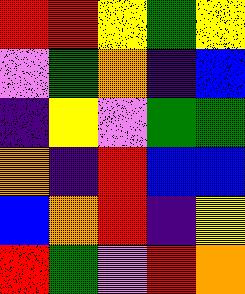[["red", "red", "yellow", "green", "yellow"], ["violet", "green", "orange", "indigo", "blue"], ["indigo", "yellow", "violet", "green", "green"], ["orange", "indigo", "red", "blue", "blue"], ["blue", "orange", "red", "indigo", "yellow"], ["red", "green", "violet", "red", "orange"]]